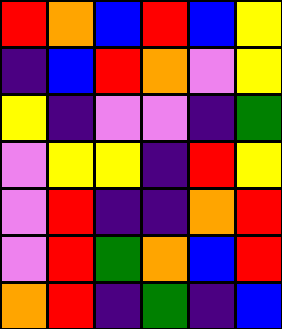[["red", "orange", "blue", "red", "blue", "yellow"], ["indigo", "blue", "red", "orange", "violet", "yellow"], ["yellow", "indigo", "violet", "violet", "indigo", "green"], ["violet", "yellow", "yellow", "indigo", "red", "yellow"], ["violet", "red", "indigo", "indigo", "orange", "red"], ["violet", "red", "green", "orange", "blue", "red"], ["orange", "red", "indigo", "green", "indigo", "blue"]]